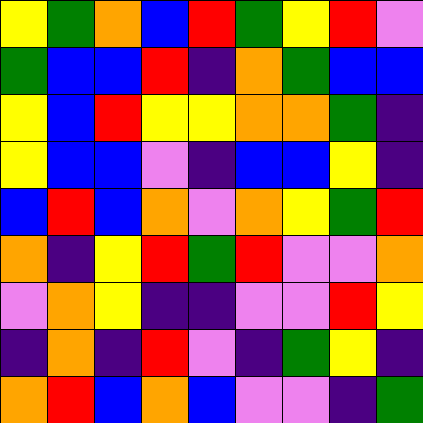[["yellow", "green", "orange", "blue", "red", "green", "yellow", "red", "violet"], ["green", "blue", "blue", "red", "indigo", "orange", "green", "blue", "blue"], ["yellow", "blue", "red", "yellow", "yellow", "orange", "orange", "green", "indigo"], ["yellow", "blue", "blue", "violet", "indigo", "blue", "blue", "yellow", "indigo"], ["blue", "red", "blue", "orange", "violet", "orange", "yellow", "green", "red"], ["orange", "indigo", "yellow", "red", "green", "red", "violet", "violet", "orange"], ["violet", "orange", "yellow", "indigo", "indigo", "violet", "violet", "red", "yellow"], ["indigo", "orange", "indigo", "red", "violet", "indigo", "green", "yellow", "indigo"], ["orange", "red", "blue", "orange", "blue", "violet", "violet", "indigo", "green"]]